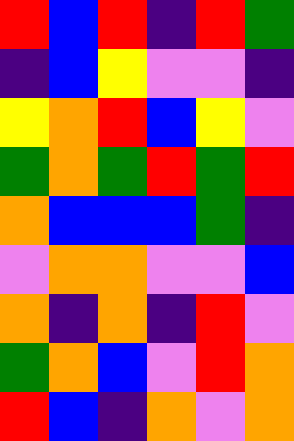[["red", "blue", "red", "indigo", "red", "green"], ["indigo", "blue", "yellow", "violet", "violet", "indigo"], ["yellow", "orange", "red", "blue", "yellow", "violet"], ["green", "orange", "green", "red", "green", "red"], ["orange", "blue", "blue", "blue", "green", "indigo"], ["violet", "orange", "orange", "violet", "violet", "blue"], ["orange", "indigo", "orange", "indigo", "red", "violet"], ["green", "orange", "blue", "violet", "red", "orange"], ["red", "blue", "indigo", "orange", "violet", "orange"]]